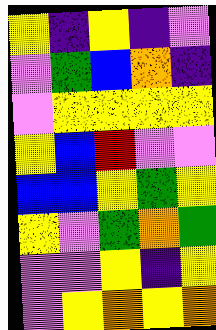[["yellow", "indigo", "yellow", "indigo", "violet"], ["violet", "green", "blue", "orange", "indigo"], ["violet", "yellow", "yellow", "yellow", "yellow"], ["yellow", "blue", "red", "violet", "violet"], ["blue", "blue", "yellow", "green", "yellow"], ["yellow", "violet", "green", "orange", "green"], ["violet", "violet", "yellow", "indigo", "yellow"], ["violet", "yellow", "orange", "yellow", "orange"]]